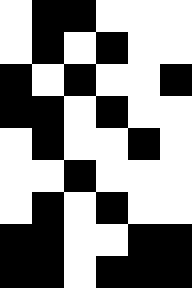[["white", "black", "black", "white", "white", "white"], ["white", "black", "white", "black", "white", "white"], ["black", "white", "black", "white", "white", "black"], ["black", "black", "white", "black", "white", "white"], ["white", "black", "white", "white", "black", "white"], ["white", "white", "black", "white", "white", "white"], ["white", "black", "white", "black", "white", "white"], ["black", "black", "white", "white", "black", "black"], ["black", "black", "white", "black", "black", "black"]]